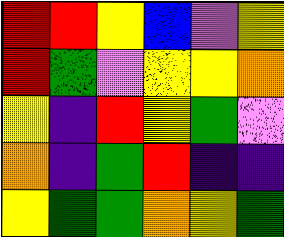[["red", "red", "yellow", "blue", "violet", "yellow"], ["red", "green", "violet", "yellow", "yellow", "orange"], ["yellow", "indigo", "red", "yellow", "green", "violet"], ["orange", "indigo", "green", "red", "indigo", "indigo"], ["yellow", "green", "green", "orange", "yellow", "green"]]